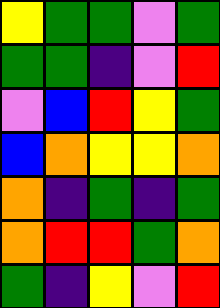[["yellow", "green", "green", "violet", "green"], ["green", "green", "indigo", "violet", "red"], ["violet", "blue", "red", "yellow", "green"], ["blue", "orange", "yellow", "yellow", "orange"], ["orange", "indigo", "green", "indigo", "green"], ["orange", "red", "red", "green", "orange"], ["green", "indigo", "yellow", "violet", "red"]]